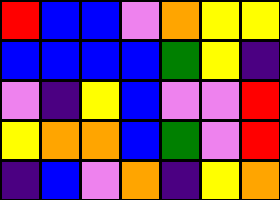[["red", "blue", "blue", "violet", "orange", "yellow", "yellow"], ["blue", "blue", "blue", "blue", "green", "yellow", "indigo"], ["violet", "indigo", "yellow", "blue", "violet", "violet", "red"], ["yellow", "orange", "orange", "blue", "green", "violet", "red"], ["indigo", "blue", "violet", "orange", "indigo", "yellow", "orange"]]